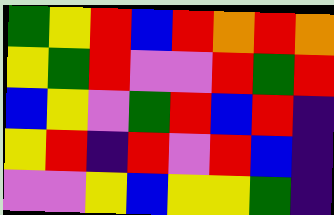[["green", "yellow", "red", "blue", "red", "orange", "red", "orange"], ["yellow", "green", "red", "violet", "violet", "red", "green", "red"], ["blue", "yellow", "violet", "green", "red", "blue", "red", "indigo"], ["yellow", "red", "indigo", "red", "violet", "red", "blue", "indigo"], ["violet", "violet", "yellow", "blue", "yellow", "yellow", "green", "indigo"]]